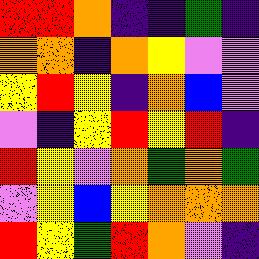[["red", "red", "orange", "indigo", "indigo", "green", "indigo"], ["orange", "orange", "indigo", "orange", "yellow", "violet", "violet"], ["yellow", "red", "yellow", "indigo", "orange", "blue", "violet"], ["violet", "indigo", "yellow", "red", "yellow", "red", "indigo"], ["red", "yellow", "violet", "orange", "green", "orange", "green"], ["violet", "yellow", "blue", "yellow", "orange", "orange", "orange"], ["red", "yellow", "green", "red", "orange", "violet", "indigo"]]